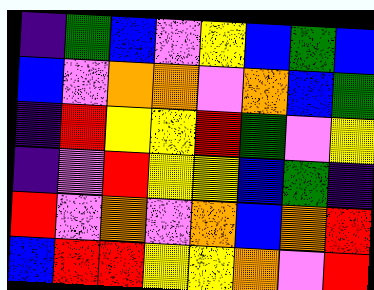[["indigo", "green", "blue", "violet", "yellow", "blue", "green", "blue"], ["blue", "violet", "orange", "orange", "violet", "orange", "blue", "green"], ["indigo", "red", "yellow", "yellow", "red", "green", "violet", "yellow"], ["indigo", "violet", "red", "yellow", "yellow", "blue", "green", "indigo"], ["red", "violet", "orange", "violet", "orange", "blue", "orange", "red"], ["blue", "red", "red", "yellow", "yellow", "orange", "violet", "red"]]